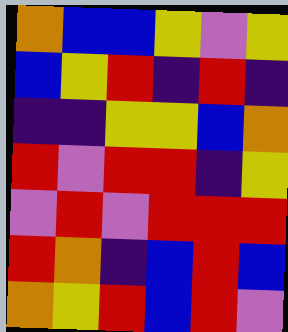[["orange", "blue", "blue", "yellow", "violet", "yellow"], ["blue", "yellow", "red", "indigo", "red", "indigo"], ["indigo", "indigo", "yellow", "yellow", "blue", "orange"], ["red", "violet", "red", "red", "indigo", "yellow"], ["violet", "red", "violet", "red", "red", "red"], ["red", "orange", "indigo", "blue", "red", "blue"], ["orange", "yellow", "red", "blue", "red", "violet"]]